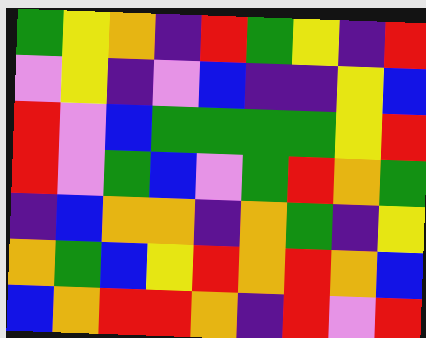[["green", "yellow", "orange", "indigo", "red", "green", "yellow", "indigo", "red"], ["violet", "yellow", "indigo", "violet", "blue", "indigo", "indigo", "yellow", "blue"], ["red", "violet", "blue", "green", "green", "green", "green", "yellow", "red"], ["red", "violet", "green", "blue", "violet", "green", "red", "orange", "green"], ["indigo", "blue", "orange", "orange", "indigo", "orange", "green", "indigo", "yellow"], ["orange", "green", "blue", "yellow", "red", "orange", "red", "orange", "blue"], ["blue", "orange", "red", "red", "orange", "indigo", "red", "violet", "red"]]